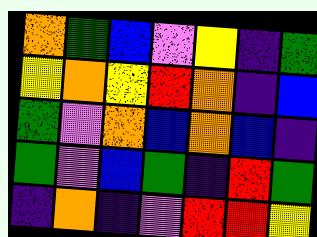[["orange", "green", "blue", "violet", "yellow", "indigo", "green"], ["yellow", "orange", "yellow", "red", "orange", "indigo", "blue"], ["green", "violet", "orange", "blue", "orange", "blue", "indigo"], ["green", "violet", "blue", "green", "indigo", "red", "green"], ["indigo", "orange", "indigo", "violet", "red", "red", "yellow"]]